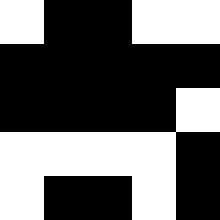[["white", "black", "black", "white", "white"], ["black", "black", "black", "black", "black"], ["black", "black", "black", "black", "white"], ["white", "white", "white", "white", "black"], ["white", "black", "black", "white", "black"]]